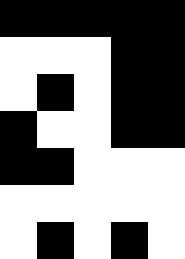[["black", "black", "black", "black", "black"], ["white", "white", "white", "black", "black"], ["white", "black", "white", "black", "black"], ["black", "white", "white", "black", "black"], ["black", "black", "white", "white", "white"], ["white", "white", "white", "white", "white"], ["white", "black", "white", "black", "white"]]